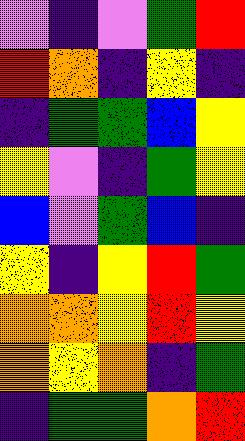[["violet", "indigo", "violet", "green", "red"], ["red", "orange", "indigo", "yellow", "indigo"], ["indigo", "green", "green", "blue", "yellow"], ["yellow", "violet", "indigo", "green", "yellow"], ["blue", "violet", "green", "blue", "indigo"], ["yellow", "indigo", "yellow", "red", "green"], ["orange", "orange", "yellow", "red", "yellow"], ["orange", "yellow", "orange", "indigo", "green"], ["indigo", "green", "green", "orange", "red"]]